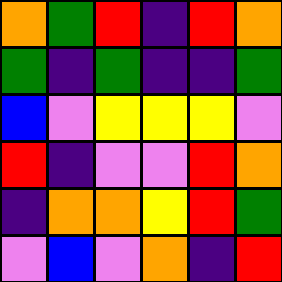[["orange", "green", "red", "indigo", "red", "orange"], ["green", "indigo", "green", "indigo", "indigo", "green"], ["blue", "violet", "yellow", "yellow", "yellow", "violet"], ["red", "indigo", "violet", "violet", "red", "orange"], ["indigo", "orange", "orange", "yellow", "red", "green"], ["violet", "blue", "violet", "orange", "indigo", "red"]]